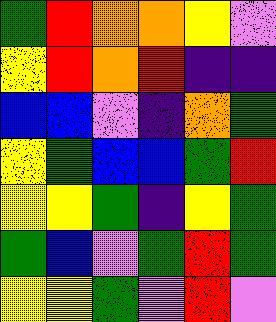[["green", "red", "orange", "orange", "yellow", "violet"], ["yellow", "red", "orange", "red", "indigo", "indigo"], ["blue", "blue", "violet", "indigo", "orange", "green"], ["yellow", "green", "blue", "blue", "green", "red"], ["yellow", "yellow", "green", "indigo", "yellow", "green"], ["green", "blue", "violet", "green", "red", "green"], ["yellow", "yellow", "green", "violet", "red", "violet"]]